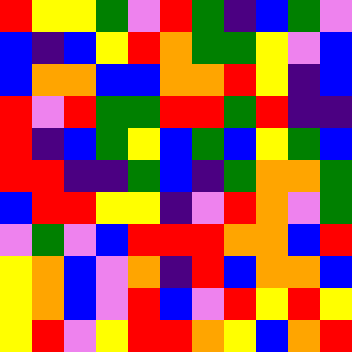[["red", "yellow", "yellow", "green", "violet", "red", "green", "indigo", "blue", "green", "violet"], ["blue", "indigo", "blue", "yellow", "red", "orange", "green", "green", "yellow", "violet", "blue"], ["blue", "orange", "orange", "blue", "blue", "orange", "orange", "red", "yellow", "indigo", "blue"], ["red", "violet", "red", "green", "green", "red", "red", "green", "red", "indigo", "indigo"], ["red", "indigo", "blue", "green", "yellow", "blue", "green", "blue", "yellow", "green", "blue"], ["red", "red", "indigo", "indigo", "green", "blue", "indigo", "green", "orange", "orange", "green"], ["blue", "red", "red", "yellow", "yellow", "indigo", "violet", "red", "orange", "violet", "green"], ["violet", "green", "violet", "blue", "red", "red", "red", "orange", "orange", "blue", "red"], ["yellow", "orange", "blue", "violet", "orange", "indigo", "red", "blue", "orange", "orange", "blue"], ["yellow", "orange", "blue", "violet", "red", "blue", "violet", "red", "yellow", "red", "yellow"], ["yellow", "red", "violet", "yellow", "red", "red", "orange", "yellow", "blue", "orange", "red"]]